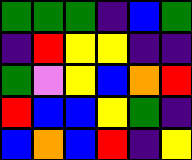[["green", "green", "green", "indigo", "blue", "green"], ["indigo", "red", "yellow", "yellow", "indigo", "indigo"], ["green", "violet", "yellow", "blue", "orange", "red"], ["red", "blue", "blue", "yellow", "green", "indigo"], ["blue", "orange", "blue", "red", "indigo", "yellow"]]